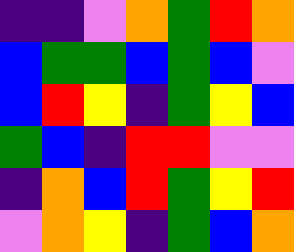[["indigo", "indigo", "violet", "orange", "green", "red", "orange"], ["blue", "green", "green", "blue", "green", "blue", "violet"], ["blue", "red", "yellow", "indigo", "green", "yellow", "blue"], ["green", "blue", "indigo", "red", "red", "violet", "violet"], ["indigo", "orange", "blue", "red", "green", "yellow", "red"], ["violet", "orange", "yellow", "indigo", "green", "blue", "orange"]]